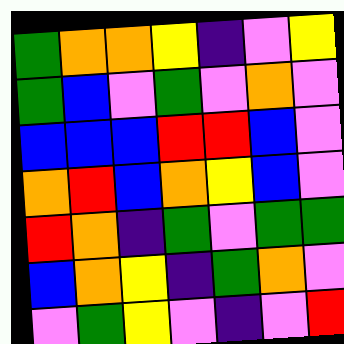[["green", "orange", "orange", "yellow", "indigo", "violet", "yellow"], ["green", "blue", "violet", "green", "violet", "orange", "violet"], ["blue", "blue", "blue", "red", "red", "blue", "violet"], ["orange", "red", "blue", "orange", "yellow", "blue", "violet"], ["red", "orange", "indigo", "green", "violet", "green", "green"], ["blue", "orange", "yellow", "indigo", "green", "orange", "violet"], ["violet", "green", "yellow", "violet", "indigo", "violet", "red"]]